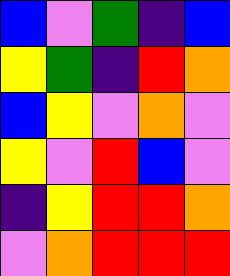[["blue", "violet", "green", "indigo", "blue"], ["yellow", "green", "indigo", "red", "orange"], ["blue", "yellow", "violet", "orange", "violet"], ["yellow", "violet", "red", "blue", "violet"], ["indigo", "yellow", "red", "red", "orange"], ["violet", "orange", "red", "red", "red"]]